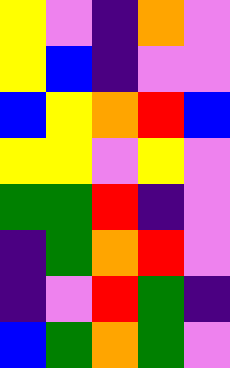[["yellow", "violet", "indigo", "orange", "violet"], ["yellow", "blue", "indigo", "violet", "violet"], ["blue", "yellow", "orange", "red", "blue"], ["yellow", "yellow", "violet", "yellow", "violet"], ["green", "green", "red", "indigo", "violet"], ["indigo", "green", "orange", "red", "violet"], ["indigo", "violet", "red", "green", "indigo"], ["blue", "green", "orange", "green", "violet"]]